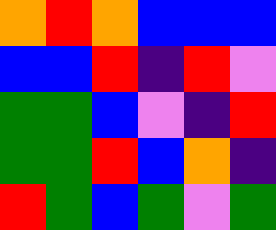[["orange", "red", "orange", "blue", "blue", "blue"], ["blue", "blue", "red", "indigo", "red", "violet"], ["green", "green", "blue", "violet", "indigo", "red"], ["green", "green", "red", "blue", "orange", "indigo"], ["red", "green", "blue", "green", "violet", "green"]]